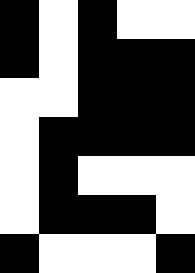[["black", "white", "black", "white", "white"], ["black", "white", "black", "black", "black"], ["white", "white", "black", "black", "black"], ["white", "black", "black", "black", "black"], ["white", "black", "white", "white", "white"], ["white", "black", "black", "black", "white"], ["black", "white", "white", "white", "black"]]